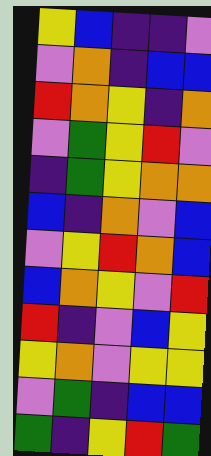[["yellow", "blue", "indigo", "indigo", "violet"], ["violet", "orange", "indigo", "blue", "blue"], ["red", "orange", "yellow", "indigo", "orange"], ["violet", "green", "yellow", "red", "violet"], ["indigo", "green", "yellow", "orange", "orange"], ["blue", "indigo", "orange", "violet", "blue"], ["violet", "yellow", "red", "orange", "blue"], ["blue", "orange", "yellow", "violet", "red"], ["red", "indigo", "violet", "blue", "yellow"], ["yellow", "orange", "violet", "yellow", "yellow"], ["violet", "green", "indigo", "blue", "blue"], ["green", "indigo", "yellow", "red", "green"]]